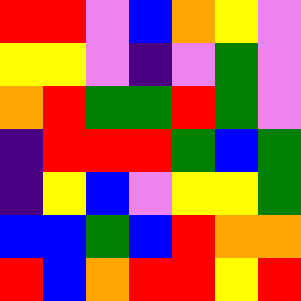[["red", "red", "violet", "blue", "orange", "yellow", "violet"], ["yellow", "yellow", "violet", "indigo", "violet", "green", "violet"], ["orange", "red", "green", "green", "red", "green", "violet"], ["indigo", "red", "red", "red", "green", "blue", "green"], ["indigo", "yellow", "blue", "violet", "yellow", "yellow", "green"], ["blue", "blue", "green", "blue", "red", "orange", "orange"], ["red", "blue", "orange", "red", "red", "yellow", "red"]]